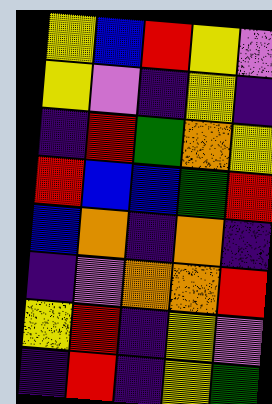[["yellow", "blue", "red", "yellow", "violet"], ["yellow", "violet", "indigo", "yellow", "indigo"], ["indigo", "red", "green", "orange", "yellow"], ["red", "blue", "blue", "green", "red"], ["blue", "orange", "indigo", "orange", "indigo"], ["indigo", "violet", "orange", "orange", "red"], ["yellow", "red", "indigo", "yellow", "violet"], ["indigo", "red", "indigo", "yellow", "green"]]